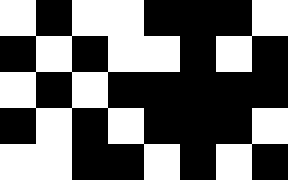[["white", "black", "white", "white", "black", "black", "black", "white"], ["black", "white", "black", "white", "white", "black", "white", "black"], ["white", "black", "white", "black", "black", "black", "black", "black"], ["black", "white", "black", "white", "black", "black", "black", "white"], ["white", "white", "black", "black", "white", "black", "white", "black"]]